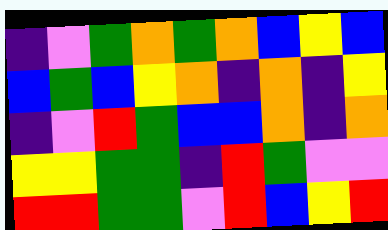[["indigo", "violet", "green", "orange", "green", "orange", "blue", "yellow", "blue"], ["blue", "green", "blue", "yellow", "orange", "indigo", "orange", "indigo", "yellow"], ["indigo", "violet", "red", "green", "blue", "blue", "orange", "indigo", "orange"], ["yellow", "yellow", "green", "green", "indigo", "red", "green", "violet", "violet"], ["red", "red", "green", "green", "violet", "red", "blue", "yellow", "red"]]